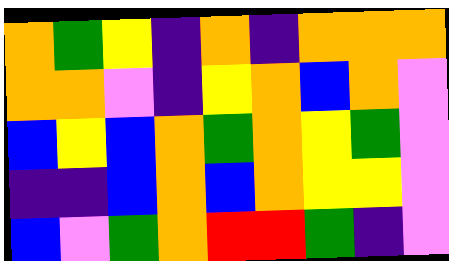[["orange", "green", "yellow", "indigo", "orange", "indigo", "orange", "orange", "orange"], ["orange", "orange", "violet", "indigo", "yellow", "orange", "blue", "orange", "violet"], ["blue", "yellow", "blue", "orange", "green", "orange", "yellow", "green", "violet"], ["indigo", "indigo", "blue", "orange", "blue", "orange", "yellow", "yellow", "violet"], ["blue", "violet", "green", "orange", "red", "red", "green", "indigo", "violet"]]